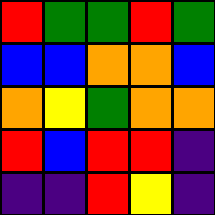[["red", "green", "green", "red", "green"], ["blue", "blue", "orange", "orange", "blue"], ["orange", "yellow", "green", "orange", "orange"], ["red", "blue", "red", "red", "indigo"], ["indigo", "indigo", "red", "yellow", "indigo"]]